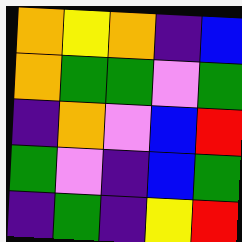[["orange", "yellow", "orange", "indigo", "blue"], ["orange", "green", "green", "violet", "green"], ["indigo", "orange", "violet", "blue", "red"], ["green", "violet", "indigo", "blue", "green"], ["indigo", "green", "indigo", "yellow", "red"]]